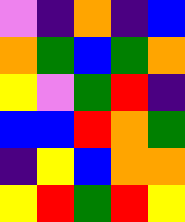[["violet", "indigo", "orange", "indigo", "blue"], ["orange", "green", "blue", "green", "orange"], ["yellow", "violet", "green", "red", "indigo"], ["blue", "blue", "red", "orange", "green"], ["indigo", "yellow", "blue", "orange", "orange"], ["yellow", "red", "green", "red", "yellow"]]